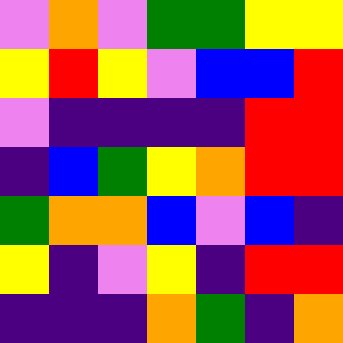[["violet", "orange", "violet", "green", "green", "yellow", "yellow"], ["yellow", "red", "yellow", "violet", "blue", "blue", "red"], ["violet", "indigo", "indigo", "indigo", "indigo", "red", "red"], ["indigo", "blue", "green", "yellow", "orange", "red", "red"], ["green", "orange", "orange", "blue", "violet", "blue", "indigo"], ["yellow", "indigo", "violet", "yellow", "indigo", "red", "red"], ["indigo", "indigo", "indigo", "orange", "green", "indigo", "orange"]]